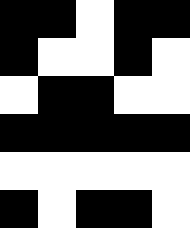[["black", "black", "white", "black", "black"], ["black", "white", "white", "black", "white"], ["white", "black", "black", "white", "white"], ["black", "black", "black", "black", "black"], ["white", "white", "white", "white", "white"], ["black", "white", "black", "black", "white"]]